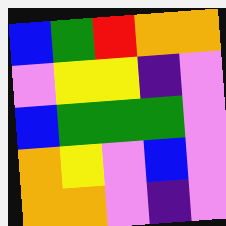[["blue", "green", "red", "orange", "orange"], ["violet", "yellow", "yellow", "indigo", "violet"], ["blue", "green", "green", "green", "violet"], ["orange", "yellow", "violet", "blue", "violet"], ["orange", "orange", "violet", "indigo", "violet"]]